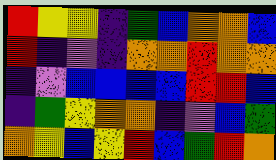[["red", "yellow", "yellow", "indigo", "green", "blue", "orange", "orange", "blue"], ["red", "indigo", "violet", "indigo", "orange", "orange", "red", "orange", "orange"], ["indigo", "violet", "blue", "blue", "blue", "blue", "red", "red", "blue"], ["indigo", "green", "yellow", "orange", "orange", "indigo", "violet", "blue", "green"], ["orange", "yellow", "blue", "yellow", "red", "blue", "green", "red", "orange"]]